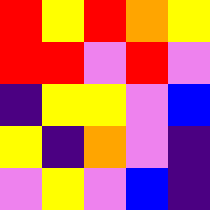[["red", "yellow", "red", "orange", "yellow"], ["red", "red", "violet", "red", "violet"], ["indigo", "yellow", "yellow", "violet", "blue"], ["yellow", "indigo", "orange", "violet", "indigo"], ["violet", "yellow", "violet", "blue", "indigo"]]